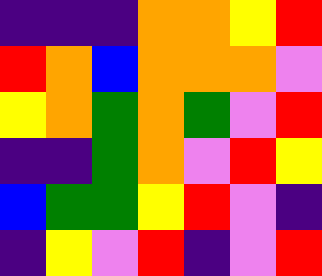[["indigo", "indigo", "indigo", "orange", "orange", "yellow", "red"], ["red", "orange", "blue", "orange", "orange", "orange", "violet"], ["yellow", "orange", "green", "orange", "green", "violet", "red"], ["indigo", "indigo", "green", "orange", "violet", "red", "yellow"], ["blue", "green", "green", "yellow", "red", "violet", "indigo"], ["indigo", "yellow", "violet", "red", "indigo", "violet", "red"]]